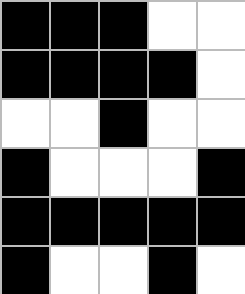[["black", "black", "black", "white", "white"], ["black", "black", "black", "black", "white"], ["white", "white", "black", "white", "white"], ["black", "white", "white", "white", "black"], ["black", "black", "black", "black", "black"], ["black", "white", "white", "black", "white"]]